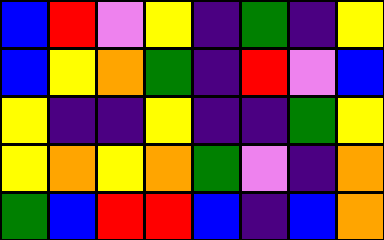[["blue", "red", "violet", "yellow", "indigo", "green", "indigo", "yellow"], ["blue", "yellow", "orange", "green", "indigo", "red", "violet", "blue"], ["yellow", "indigo", "indigo", "yellow", "indigo", "indigo", "green", "yellow"], ["yellow", "orange", "yellow", "orange", "green", "violet", "indigo", "orange"], ["green", "blue", "red", "red", "blue", "indigo", "blue", "orange"]]